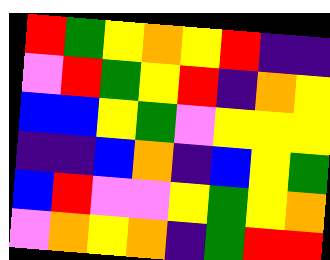[["red", "green", "yellow", "orange", "yellow", "red", "indigo", "indigo"], ["violet", "red", "green", "yellow", "red", "indigo", "orange", "yellow"], ["blue", "blue", "yellow", "green", "violet", "yellow", "yellow", "yellow"], ["indigo", "indigo", "blue", "orange", "indigo", "blue", "yellow", "green"], ["blue", "red", "violet", "violet", "yellow", "green", "yellow", "orange"], ["violet", "orange", "yellow", "orange", "indigo", "green", "red", "red"]]